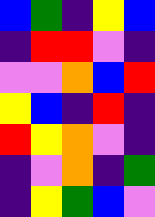[["blue", "green", "indigo", "yellow", "blue"], ["indigo", "red", "red", "violet", "indigo"], ["violet", "violet", "orange", "blue", "red"], ["yellow", "blue", "indigo", "red", "indigo"], ["red", "yellow", "orange", "violet", "indigo"], ["indigo", "violet", "orange", "indigo", "green"], ["indigo", "yellow", "green", "blue", "violet"]]